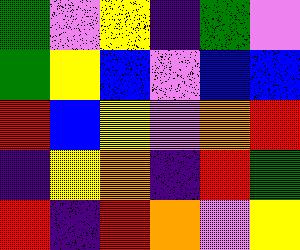[["green", "violet", "yellow", "indigo", "green", "violet"], ["green", "yellow", "blue", "violet", "blue", "blue"], ["red", "blue", "yellow", "violet", "orange", "red"], ["indigo", "yellow", "orange", "indigo", "red", "green"], ["red", "indigo", "red", "orange", "violet", "yellow"]]